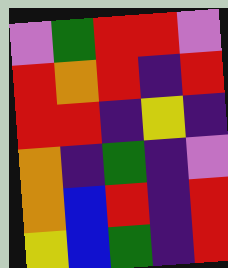[["violet", "green", "red", "red", "violet"], ["red", "orange", "red", "indigo", "red"], ["red", "red", "indigo", "yellow", "indigo"], ["orange", "indigo", "green", "indigo", "violet"], ["orange", "blue", "red", "indigo", "red"], ["yellow", "blue", "green", "indigo", "red"]]